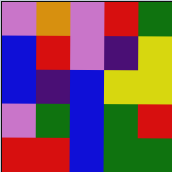[["violet", "orange", "violet", "red", "green"], ["blue", "red", "violet", "indigo", "yellow"], ["blue", "indigo", "blue", "yellow", "yellow"], ["violet", "green", "blue", "green", "red"], ["red", "red", "blue", "green", "green"]]